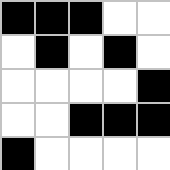[["black", "black", "black", "white", "white"], ["white", "black", "white", "black", "white"], ["white", "white", "white", "white", "black"], ["white", "white", "black", "black", "black"], ["black", "white", "white", "white", "white"]]